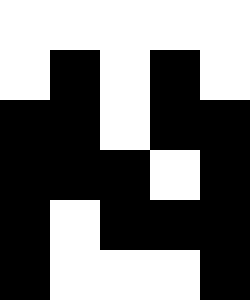[["white", "white", "white", "white", "white"], ["white", "black", "white", "black", "white"], ["black", "black", "white", "black", "black"], ["black", "black", "black", "white", "black"], ["black", "white", "black", "black", "black"], ["black", "white", "white", "white", "black"]]